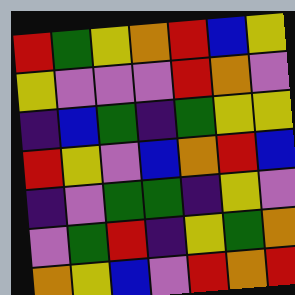[["red", "green", "yellow", "orange", "red", "blue", "yellow"], ["yellow", "violet", "violet", "violet", "red", "orange", "violet"], ["indigo", "blue", "green", "indigo", "green", "yellow", "yellow"], ["red", "yellow", "violet", "blue", "orange", "red", "blue"], ["indigo", "violet", "green", "green", "indigo", "yellow", "violet"], ["violet", "green", "red", "indigo", "yellow", "green", "orange"], ["orange", "yellow", "blue", "violet", "red", "orange", "red"]]